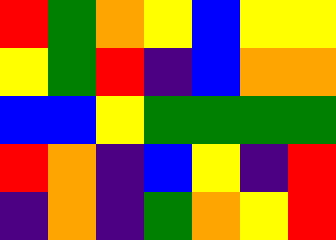[["red", "green", "orange", "yellow", "blue", "yellow", "yellow"], ["yellow", "green", "red", "indigo", "blue", "orange", "orange"], ["blue", "blue", "yellow", "green", "green", "green", "green"], ["red", "orange", "indigo", "blue", "yellow", "indigo", "red"], ["indigo", "orange", "indigo", "green", "orange", "yellow", "red"]]